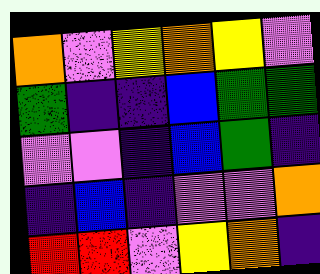[["orange", "violet", "yellow", "orange", "yellow", "violet"], ["green", "indigo", "indigo", "blue", "green", "green"], ["violet", "violet", "indigo", "blue", "green", "indigo"], ["indigo", "blue", "indigo", "violet", "violet", "orange"], ["red", "red", "violet", "yellow", "orange", "indigo"]]